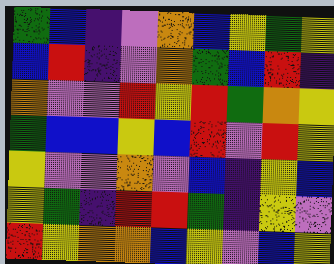[["green", "blue", "indigo", "violet", "orange", "blue", "yellow", "green", "yellow"], ["blue", "red", "indigo", "violet", "orange", "green", "blue", "red", "indigo"], ["orange", "violet", "violet", "red", "yellow", "red", "green", "orange", "yellow"], ["green", "blue", "blue", "yellow", "blue", "red", "violet", "red", "yellow"], ["yellow", "violet", "violet", "orange", "violet", "blue", "indigo", "yellow", "blue"], ["yellow", "green", "indigo", "red", "red", "green", "indigo", "yellow", "violet"], ["red", "yellow", "orange", "orange", "blue", "yellow", "violet", "blue", "yellow"]]